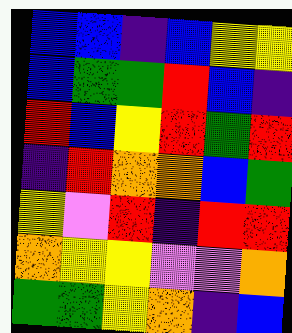[["blue", "blue", "indigo", "blue", "yellow", "yellow"], ["blue", "green", "green", "red", "blue", "indigo"], ["red", "blue", "yellow", "red", "green", "red"], ["indigo", "red", "orange", "orange", "blue", "green"], ["yellow", "violet", "red", "indigo", "red", "red"], ["orange", "yellow", "yellow", "violet", "violet", "orange"], ["green", "green", "yellow", "orange", "indigo", "blue"]]